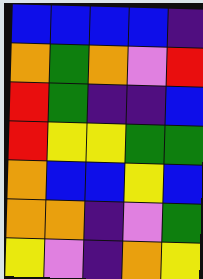[["blue", "blue", "blue", "blue", "indigo"], ["orange", "green", "orange", "violet", "red"], ["red", "green", "indigo", "indigo", "blue"], ["red", "yellow", "yellow", "green", "green"], ["orange", "blue", "blue", "yellow", "blue"], ["orange", "orange", "indigo", "violet", "green"], ["yellow", "violet", "indigo", "orange", "yellow"]]